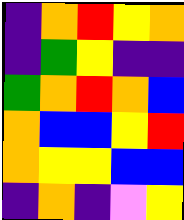[["indigo", "orange", "red", "yellow", "orange"], ["indigo", "green", "yellow", "indigo", "indigo"], ["green", "orange", "red", "orange", "blue"], ["orange", "blue", "blue", "yellow", "red"], ["orange", "yellow", "yellow", "blue", "blue"], ["indigo", "orange", "indigo", "violet", "yellow"]]